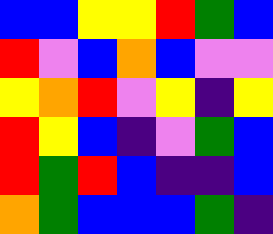[["blue", "blue", "yellow", "yellow", "red", "green", "blue"], ["red", "violet", "blue", "orange", "blue", "violet", "violet"], ["yellow", "orange", "red", "violet", "yellow", "indigo", "yellow"], ["red", "yellow", "blue", "indigo", "violet", "green", "blue"], ["red", "green", "red", "blue", "indigo", "indigo", "blue"], ["orange", "green", "blue", "blue", "blue", "green", "indigo"]]